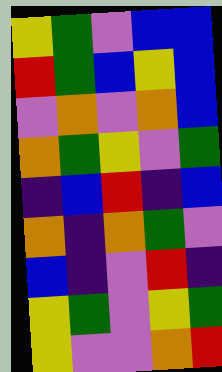[["yellow", "green", "violet", "blue", "blue"], ["red", "green", "blue", "yellow", "blue"], ["violet", "orange", "violet", "orange", "blue"], ["orange", "green", "yellow", "violet", "green"], ["indigo", "blue", "red", "indigo", "blue"], ["orange", "indigo", "orange", "green", "violet"], ["blue", "indigo", "violet", "red", "indigo"], ["yellow", "green", "violet", "yellow", "green"], ["yellow", "violet", "violet", "orange", "red"]]